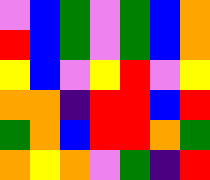[["violet", "blue", "green", "violet", "green", "blue", "orange"], ["red", "blue", "green", "violet", "green", "blue", "orange"], ["yellow", "blue", "violet", "yellow", "red", "violet", "yellow"], ["orange", "orange", "indigo", "red", "red", "blue", "red"], ["green", "orange", "blue", "red", "red", "orange", "green"], ["orange", "yellow", "orange", "violet", "green", "indigo", "red"]]